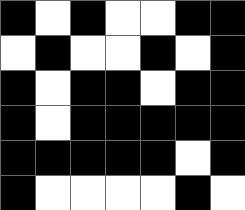[["black", "white", "black", "white", "white", "black", "black"], ["white", "black", "white", "white", "black", "white", "black"], ["black", "white", "black", "black", "white", "black", "black"], ["black", "white", "black", "black", "black", "black", "black"], ["black", "black", "black", "black", "black", "white", "black"], ["black", "white", "white", "white", "white", "black", "white"]]